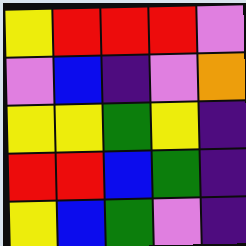[["yellow", "red", "red", "red", "violet"], ["violet", "blue", "indigo", "violet", "orange"], ["yellow", "yellow", "green", "yellow", "indigo"], ["red", "red", "blue", "green", "indigo"], ["yellow", "blue", "green", "violet", "indigo"]]